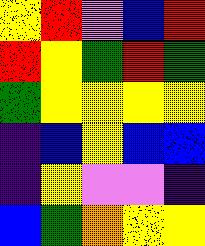[["yellow", "red", "violet", "blue", "red"], ["red", "yellow", "green", "red", "green"], ["green", "yellow", "yellow", "yellow", "yellow"], ["indigo", "blue", "yellow", "blue", "blue"], ["indigo", "yellow", "violet", "violet", "indigo"], ["blue", "green", "orange", "yellow", "yellow"]]